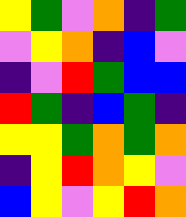[["yellow", "green", "violet", "orange", "indigo", "green"], ["violet", "yellow", "orange", "indigo", "blue", "violet"], ["indigo", "violet", "red", "green", "blue", "blue"], ["red", "green", "indigo", "blue", "green", "indigo"], ["yellow", "yellow", "green", "orange", "green", "orange"], ["indigo", "yellow", "red", "orange", "yellow", "violet"], ["blue", "yellow", "violet", "yellow", "red", "orange"]]